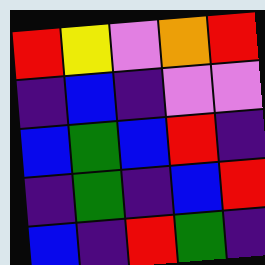[["red", "yellow", "violet", "orange", "red"], ["indigo", "blue", "indigo", "violet", "violet"], ["blue", "green", "blue", "red", "indigo"], ["indigo", "green", "indigo", "blue", "red"], ["blue", "indigo", "red", "green", "indigo"]]